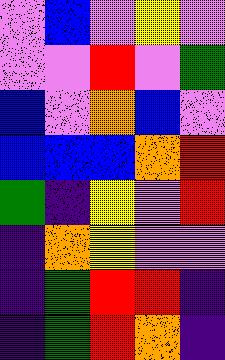[["violet", "blue", "violet", "yellow", "violet"], ["violet", "violet", "red", "violet", "green"], ["blue", "violet", "orange", "blue", "violet"], ["blue", "blue", "blue", "orange", "red"], ["green", "indigo", "yellow", "violet", "red"], ["indigo", "orange", "yellow", "violet", "violet"], ["indigo", "green", "red", "red", "indigo"], ["indigo", "green", "red", "orange", "indigo"]]